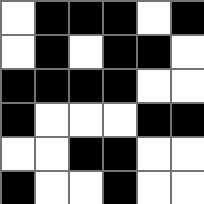[["white", "black", "black", "black", "white", "black"], ["white", "black", "white", "black", "black", "white"], ["black", "black", "black", "black", "white", "white"], ["black", "white", "white", "white", "black", "black"], ["white", "white", "black", "black", "white", "white"], ["black", "white", "white", "black", "white", "white"]]